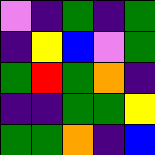[["violet", "indigo", "green", "indigo", "green"], ["indigo", "yellow", "blue", "violet", "green"], ["green", "red", "green", "orange", "indigo"], ["indigo", "indigo", "green", "green", "yellow"], ["green", "green", "orange", "indigo", "blue"]]